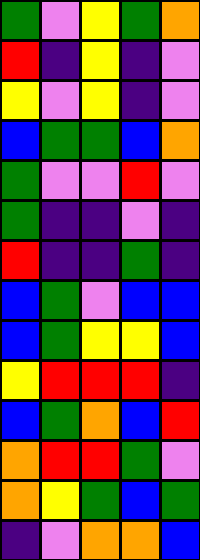[["green", "violet", "yellow", "green", "orange"], ["red", "indigo", "yellow", "indigo", "violet"], ["yellow", "violet", "yellow", "indigo", "violet"], ["blue", "green", "green", "blue", "orange"], ["green", "violet", "violet", "red", "violet"], ["green", "indigo", "indigo", "violet", "indigo"], ["red", "indigo", "indigo", "green", "indigo"], ["blue", "green", "violet", "blue", "blue"], ["blue", "green", "yellow", "yellow", "blue"], ["yellow", "red", "red", "red", "indigo"], ["blue", "green", "orange", "blue", "red"], ["orange", "red", "red", "green", "violet"], ["orange", "yellow", "green", "blue", "green"], ["indigo", "violet", "orange", "orange", "blue"]]